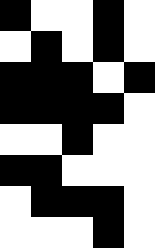[["black", "white", "white", "black", "white"], ["white", "black", "white", "black", "white"], ["black", "black", "black", "white", "black"], ["black", "black", "black", "black", "white"], ["white", "white", "black", "white", "white"], ["black", "black", "white", "white", "white"], ["white", "black", "black", "black", "white"], ["white", "white", "white", "black", "white"]]